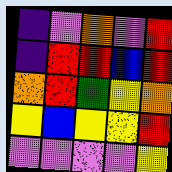[["indigo", "violet", "orange", "violet", "red"], ["indigo", "red", "red", "blue", "red"], ["orange", "red", "green", "yellow", "orange"], ["yellow", "blue", "yellow", "yellow", "red"], ["violet", "violet", "violet", "violet", "yellow"]]